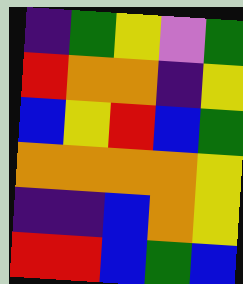[["indigo", "green", "yellow", "violet", "green"], ["red", "orange", "orange", "indigo", "yellow"], ["blue", "yellow", "red", "blue", "green"], ["orange", "orange", "orange", "orange", "yellow"], ["indigo", "indigo", "blue", "orange", "yellow"], ["red", "red", "blue", "green", "blue"]]